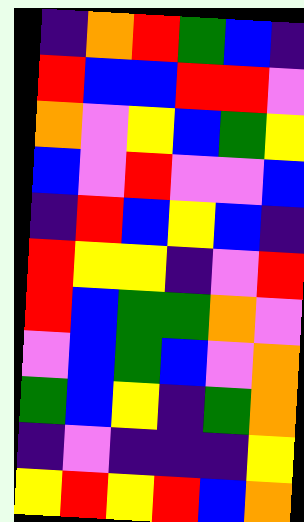[["indigo", "orange", "red", "green", "blue", "indigo"], ["red", "blue", "blue", "red", "red", "violet"], ["orange", "violet", "yellow", "blue", "green", "yellow"], ["blue", "violet", "red", "violet", "violet", "blue"], ["indigo", "red", "blue", "yellow", "blue", "indigo"], ["red", "yellow", "yellow", "indigo", "violet", "red"], ["red", "blue", "green", "green", "orange", "violet"], ["violet", "blue", "green", "blue", "violet", "orange"], ["green", "blue", "yellow", "indigo", "green", "orange"], ["indigo", "violet", "indigo", "indigo", "indigo", "yellow"], ["yellow", "red", "yellow", "red", "blue", "orange"]]